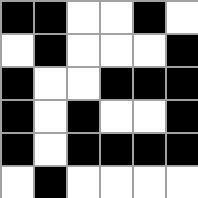[["black", "black", "white", "white", "black", "white"], ["white", "black", "white", "white", "white", "black"], ["black", "white", "white", "black", "black", "black"], ["black", "white", "black", "white", "white", "black"], ["black", "white", "black", "black", "black", "black"], ["white", "black", "white", "white", "white", "white"]]